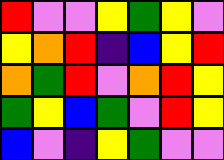[["red", "violet", "violet", "yellow", "green", "yellow", "violet"], ["yellow", "orange", "red", "indigo", "blue", "yellow", "red"], ["orange", "green", "red", "violet", "orange", "red", "yellow"], ["green", "yellow", "blue", "green", "violet", "red", "yellow"], ["blue", "violet", "indigo", "yellow", "green", "violet", "violet"]]